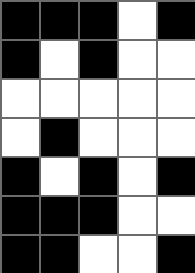[["black", "black", "black", "white", "black"], ["black", "white", "black", "white", "white"], ["white", "white", "white", "white", "white"], ["white", "black", "white", "white", "white"], ["black", "white", "black", "white", "black"], ["black", "black", "black", "white", "white"], ["black", "black", "white", "white", "black"]]